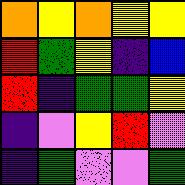[["orange", "yellow", "orange", "yellow", "yellow"], ["red", "green", "yellow", "indigo", "blue"], ["red", "indigo", "green", "green", "yellow"], ["indigo", "violet", "yellow", "red", "violet"], ["indigo", "green", "violet", "violet", "green"]]